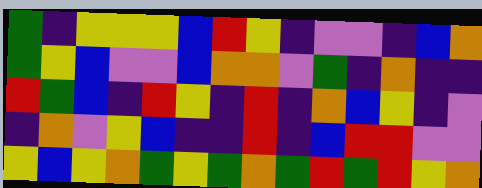[["green", "indigo", "yellow", "yellow", "yellow", "blue", "red", "yellow", "indigo", "violet", "violet", "indigo", "blue", "orange"], ["green", "yellow", "blue", "violet", "violet", "blue", "orange", "orange", "violet", "green", "indigo", "orange", "indigo", "indigo"], ["red", "green", "blue", "indigo", "red", "yellow", "indigo", "red", "indigo", "orange", "blue", "yellow", "indigo", "violet"], ["indigo", "orange", "violet", "yellow", "blue", "indigo", "indigo", "red", "indigo", "blue", "red", "red", "violet", "violet"], ["yellow", "blue", "yellow", "orange", "green", "yellow", "green", "orange", "green", "red", "green", "red", "yellow", "orange"]]